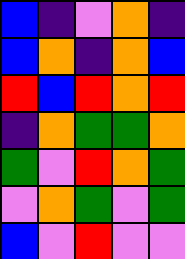[["blue", "indigo", "violet", "orange", "indigo"], ["blue", "orange", "indigo", "orange", "blue"], ["red", "blue", "red", "orange", "red"], ["indigo", "orange", "green", "green", "orange"], ["green", "violet", "red", "orange", "green"], ["violet", "orange", "green", "violet", "green"], ["blue", "violet", "red", "violet", "violet"]]